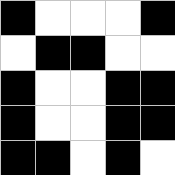[["black", "white", "white", "white", "black"], ["white", "black", "black", "white", "white"], ["black", "white", "white", "black", "black"], ["black", "white", "white", "black", "black"], ["black", "black", "white", "black", "white"]]